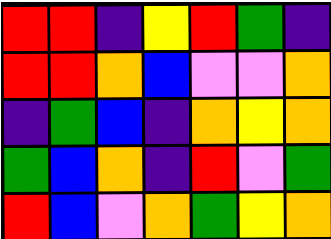[["red", "red", "indigo", "yellow", "red", "green", "indigo"], ["red", "red", "orange", "blue", "violet", "violet", "orange"], ["indigo", "green", "blue", "indigo", "orange", "yellow", "orange"], ["green", "blue", "orange", "indigo", "red", "violet", "green"], ["red", "blue", "violet", "orange", "green", "yellow", "orange"]]